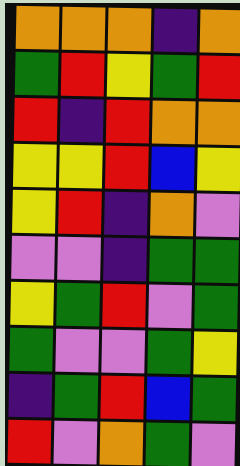[["orange", "orange", "orange", "indigo", "orange"], ["green", "red", "yellow", "green", "red"], ["red", "indigo", "red", "orange", "orange"], ["yellow", "yellow", "red", "blue", "yellow"], ["yellow", "red", "indigo", "orange", "violet"], ["violet", "violet", "indigo", "green", "green"], ["yellow", "green", "red", "violet", "green"], ["green", "violet", "violet", "green", "yellow"], ["indigo", "green", "red", "blue", "green"], ["red", "violet", "orange", "green", "violet"]]